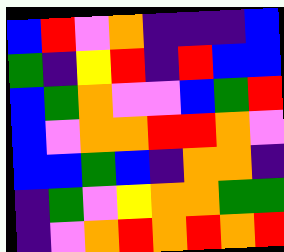[["blue", "red", "violet", "orange", "indigo", "indigo", "indigo", "blue"], ["green", "indigo", "yellow", "red", "indigo", "red", "blue", "blue"], ["blue", "green", "orange", "violet", "violet", "blue", "green", "red"], ["blue", "violet", "orange", "orange", "red", "red", "orange", "violet"], ["blue", "blue", "green", "blue", "indigo", "orange", "orange", "indigo"], ["indigo", "green", "violet", "yellow", "orange", "orange", "green", "green"], ["indigo", "violet", "orange", "red", "orange", "red", "orange", "red"]]